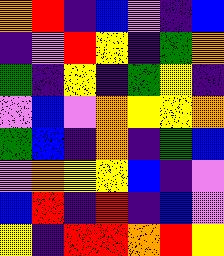[["orange", "red", "indigo", "blue", "violet", "indigo", "blue"], ["indigo", "violet", "red", "yellow", "indigo", "green", "orange"], ["green", "indigo", "yellow", "indigo", "green", "yellow", "indigo"], ["violet", "blue", "violet", "orange", "yellow", "yellow", "orange"], ["green", "blue", "indigo", "orange", "indigo", "green", "blue"], ["violet", "orange", "yellow", "yellow", "blue", "indigo", "violet"], ["blue", "red", "indigo", "red", "indigo", "blue", "violet"], ["yellow", "indigo", "red", "red", "orange", "red", "yellow"]]